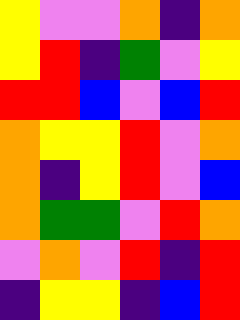[["yellow", "violet", "violet", "orange", "indigo", "orange"], ["yellow", "red", "indigo", "green", "violet", "yellow"], ["red", "red", "blue", "violet", "blue", "red"], ["orange", "yellow", "yellow", "red", "violet", "orange"], ["orange", "indigo", "yellow", "red", "violet", "blue"], ["orange", "green", "green", "violet", "red", "orange"], ["violet", "orange", "violet", "red", "indigo", "red"], ["indigo", "yellow", "yellow", "indigo", "blue", "red"]]